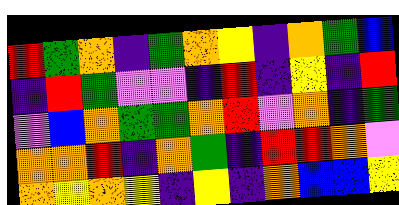[["red", "green", "orange", "indigo", "green", "orange", "yellow", "indigo", "orange", "green", "blue"], ["indigo", "red", "green", "violet", "violet", "indigo", "red", "indigo", "yellow", "indigo", "red"], ["violet", "blue", "orange", "green", "green", "orange", "red", "violet", "orange", "indigo", "green"], ["orange", "orange", "red", "indigo", "orange", "green", "indigo", "red", "red", "orange", "violet"], ["orange", "yellow", "orange", "yellow", "indigo", "yellow", "indigo", "orange", "blue", "blue", "yellow"]]